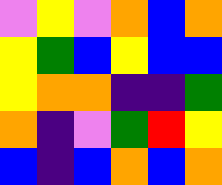[["violet", "yellow", "violet", "orange", "blue", "orange"], ["yellow", "green", "blue", "yellow", "blue", "blue"], ["yellow", "orange", "orange", "indigo", "indigo", "green"], ["orange", "indigo", "violet", "green", "red", "yellow"], ["blue", "indigo", "blue", "orange", "blue", "orange"]]